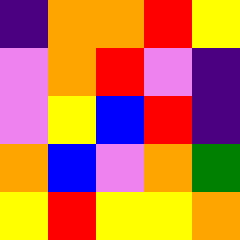[["indigo", "orange", "orange", "red", "yellow"], ["violet", "orange", "red", "violet", "indigo"], ["violet", "yellow", "blue", "red", "indigo"], ["orange", "blue", "violet", "orange", "green"], ["yellow", "red", "yellow", "yellow", "orange"]]